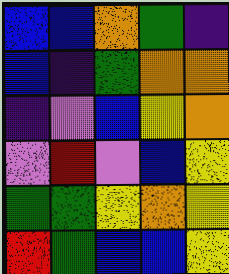[["blue", "blue", "orange", "green", "indigo"], ["blue", "indigo", "green", "orange", "orange"], ["indigo", "violet", "blue", "yellow", "orange"], ["violet", "red", "violet", "blue", "yellow"], ["green", "green", "yellow", "orange", "yellow"], ["red", "green", "blue", "blue", "yellow"]]